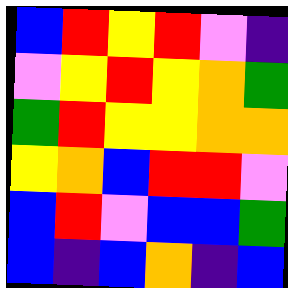[["blue", "red", "yellow", "red", "violet", "indigo"], ["violet", "yellow", "red", "yellow", "orange", "green"], ["green", "red", "yellow", "yellow", "orange", "orange"], ["yellow", "orange", "blue", "red", "red", "violet"], ["blue", "red", "violet", "blue", "blue", "green"], ["blue", "indigo", "blue", "orange", "indigo", "blue"]]